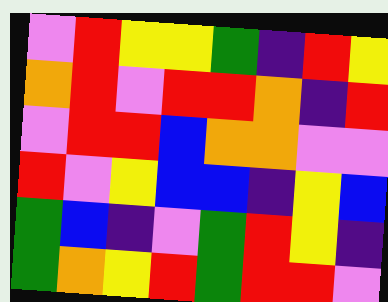[["violet", "red", "yellow", "yellow", "green", "indigo", "red", "yellow"], ["orange", "red", "violet", "red", "red", "orange", "indigo", "red"], ["violet", "red", "red", "blue", "orange", "orange", "violet", "violet"], ["red", "violet", "yellow", "blue", "blue", "indigo", "yellow", "blue"], ["green", "blue", "indigo", "violet", "green", "red", "yellow", "indigo"], ["green", "orange", "yellow", "red", "green", "red", "red", "violet"]]